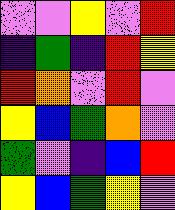[["violet", "violet", "yellow", "violet", "red"], ["indigo", "green", "indigo", "red", "yellow"], ["red", "orange", "violet", "red", "violet"], ["yellow", "blue", "green", "orange", "violet"], ["green", "violet", "indigo", "blue", "red"], ["yellow", "blue", "green", "yellow", "violet"]]